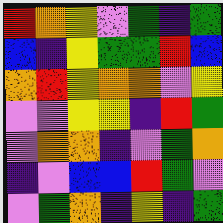[["red", "orange", "yellow", "violet", "green", "indigo", "green"], ["blue", "indigo", "yellow", "green", "green", "red", "blue"], ["orange", "red", "yellow", "orange", "orange", "violet", "yellow"], ["violet", "violet", "yellow", "yellow", "indigo", "red", "green"], ["violet", "orange", "orange", "indigo", "violet", "green", "orange"], ["indigo", "violet", "blue", "blue", "red", "green", "violet"], ["violet", "green", "orange", "indigo", "yellow", "indigo", "green"]]